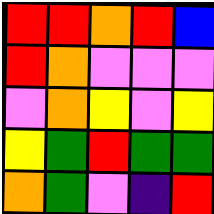[["red", "red", "orange", "red", "blue"], ["red", "orange", "violet", "violet", "violet"], ["violet", "orange", "yellow", "violet", "yellow"], ["yellow", "green", "red", "green", "green"], ["orange", "green", "violet", "indigo", "red"]]